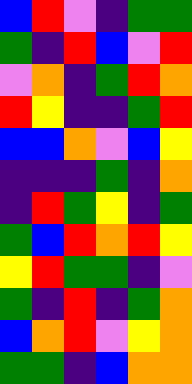[["blue", "red", "violet", "indigo", "green", "green"], ["green", "indigo", "red", "blue", "violet", "red"], ["violet", "orange", "indigo", "green", "red", "orange"], ["red", "yellow", "indigo", "indigo", "green", "red"], ["blue", "blue", "orange", "violet", "blue", "yellow"], ["indigo", "indigo", "indigo", "green", "indigo", "orange"], ["indigo", "red", "green", "yellow", "indigo", "green"], ["green", "blue", "red", "orange", "red", "yellow"], ["yellow", "red", "green", "green", "indigo", "violet"], ["green", "indigo", "red", "indigo", "green", "orange"], ["blue", "orange", "red", "violet", "yellow", "orange"], ["green", "green", "indigo", "blue", "orange", "orange"]]